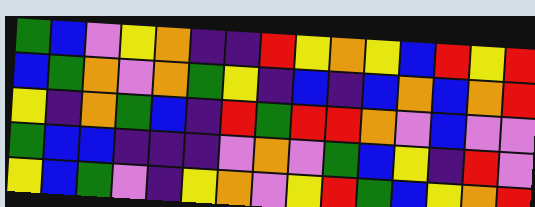[["green", "blue", "violet", "yellow", "orange", "indigo", "indigo", "red", "yellow", "orange", "yellow", "blue", "red", "yellow", "red"], ["blue", "green", "orange", "violet", "orange", "green", "yellow", "indigo", "blue", "indigo", "blue", "orange", "blue", "orange", "red"], ["yellow", "indigo", "orange", "green", "blue", "indigo", "red", "green", "red", "red", "orange", "violet", "blue", "violet", "violet"], ["green", "blue", "blue", "indigo", "indigo", "indigo", "violet", "orange", "violet", "green", "blue", "yellow", "indigo", "red", "violet"], ["yellow", "blue", "green", "violet", "indigo", "yellow", "orange", "violet", "yellow", "red", "green", "blue", "yellow", "orange", "red"]]